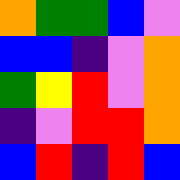[["orange", "green", "green", "blue", "violet"], ["blue", "blue", "indigo", "violet", "orange"], ["green", "yellow", "red", "violet", "orange"], ["indigo", "violet", "red", "red", "orange"], ["blue", "red", "indigo", "red", "blue"]]